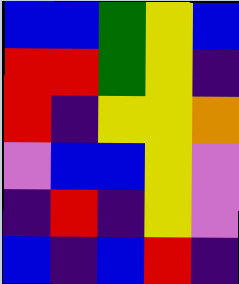[["blue", "blue", "green", "yellow", "blue"], ["red", "red", "green", "yellow", "indigo"], ["red", "indigo", "yellow", "yellow", "orange"], ["violet", "blue", "blue", "yellow", "violet"], ["indigo", "red", "indigo", "yellow", "violet"], ["blue", "indigo", "blue", "red", "indigo"]]